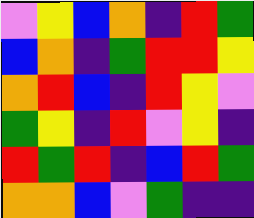[["violet", "yellow", "blue", "orange", "indigo", "red", "green"], ["blue", "orange", "indigo", "green", "red", "red", "yellow"], ["orange", "red", "blue", "indigo", "red", "yellow", "violet"], ["green", "yellow", "indigo", "red", "violet", "yellow", "indigo"], ["red", "green", "red", "indigo", "blue", "red", "green"], ["orange", "orange", "blue", "violet", "green", "indigo", "indigo"]]